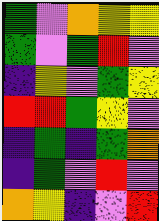[["green", "violet", "orange", "yellow", "yellow"], ["green", "violet", "green", "red", "violet"], ["indigo", "yellow", "violet", "green", "yellow"], ["red", "red", "green", "yellow", "violet"], ["indigo", "green", "indigo", "green", "orange"], ["indigo", "green", "violet", "red", "violet"], ["orange", "yellow", "indigo", "violet", "red"]]